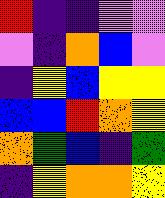[["red", "indigo", "indigo", "violet", "violet"], ["violet", "indigo", "orange", "blue", "violet"], ["indigo", "yellow", "blue", "yellow", "yellow"], ["blue", "blue", "red", "orange", "yellow"], ["orange", "green", "blue", "indigo", "green"], ["indigo", "yellow", "orange", "orange", "yellow"]]